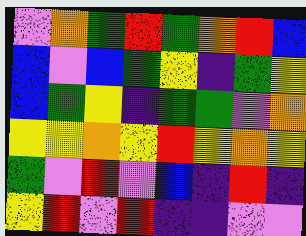[["violet", "orange", "green", "red", "green", "orange", "red", "blue"], ["blue", "violet", "blue", "green", "yellow", "indigo", "green", "yellow"], ["blue", "green", "yellow", "indigo", "green", "green", "violet", "orange"], ["yellow", "yellow", "orange", "yellow", "red", "yellow", "orange", "yellow"], ["green", "violet", "red", "violet", "blue", "indigo", "red", "indigo"], ["yellow", "red", "violet", "red", "indigo", "indigo", "violet", "violet"]]